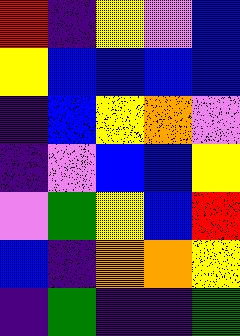[["red", "indigo", "yellow", "violet", "blue"], ["yellow", "blue", "blue", "blue", "blue"], ["indigo", "blue", "yellow", "orange", "violet"], ["indigo", "violet", "blue", "blue", "yellow"], ["violet", "green", "yellow", "blue", "red"], ["blue", "indigo", "orange", "orange", "yellow"], ["indigo", "green", "indigo", "indigo", "green"]]